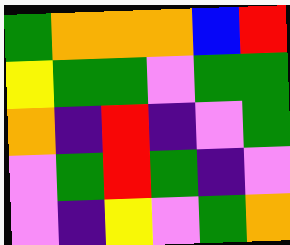[["green", "orange", "orange", "orange", "blue", "red"], ["yellow", "green", "green", "violet", "green", "green"], ["orange", "indigo", "red", "indigo", "violet", "green"], ["violet", "green", "red", "green", "indigo", "violet"], ["violet", "indigo", "yellow", "violet", "green", "orange"]]